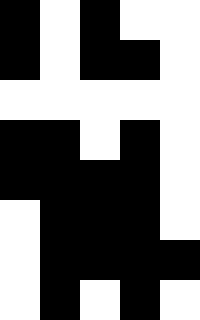[["black", "white", "black", "white", "white"], ["black", "white", "black", "black", "white"], ["white", "white", "white", "white", "white"], ["black", "black", "white", "black", "white"], ["black", "black", "black", "black", "white"], ["white", "black", "black", "black", "white"], ["white", "black", "black", "black", "black"], ["white", "black", "white", "black", "white"]]